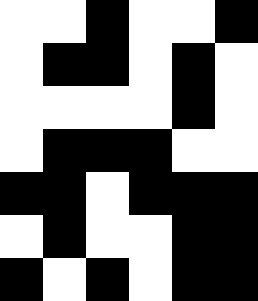[["white", "white", "black", "white", "white", "black"], ["white", "black", "black", "white", "black", "white"], ["white", "white", "white", "white", "black", "white"], ["white", "black", "black", "black", "white", "white"], ["black", "black", "white", "black", "black", "black"], ["white", "black", "white", "white", "black", "black"], ["black", "white", "black", "white", "black", "black"]]